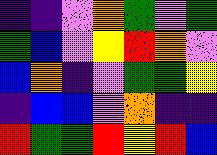[["indigo", "indigo", "violet", "orange", "green", "violet", "green"], ["green", "blue", "violet", "yellow", "red", "orange", "violet"], ["blue", "orange", "indigo", "violet", "green", "green", "yellow"], ["indigo", "blue", "blue", "violet", "orange", "indigo", "indigo"], ["red", "green", "green", "red", "yellow", "red", "blue"]]